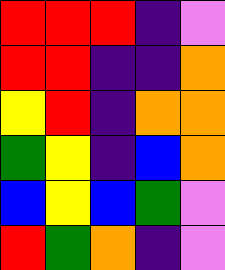[["red", "red", "red", "indigo", "violet"], ["red", "red", "indigo", "indigo", "orange"], ["yellow", "red", "indigo", "orange", "orange"], ["green", "yellow", "indigo", "blue", "orange"], ["blue", "yellow", "blue", "green", "violet"], ["red", "green", "orange", "indigo", "violet"]]